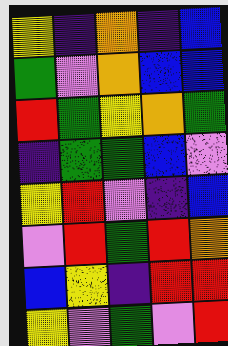[["yellow", "indigo", "orange", "indigo", "blue"], ["green", "violet", "orange", "blue", "blue"], ["red", "green", "yellow", "orange", "green"], ["indigo", "green", "green", "blue", "violet"], ["yellow", "red", "violet", "indigo", "blue"], ["violet", "red", "green", "red", "orange"], ["blue", "yellow", "indigo", "red", "red"], ["yellow", "violet", "green", "violet", "red"]]